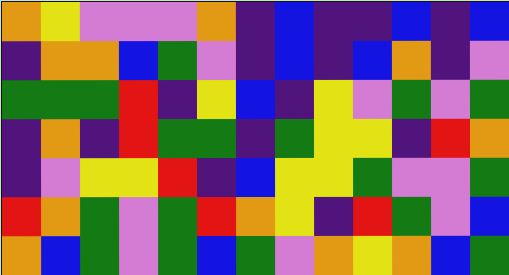[["orange", "yellow", "violet", "violet", "violet", "orange", "indigo", "blue", "indigo", "indigo", "blue", "indigo", "blue"], ["indigo", "orange", "orange", "blue", "green", "violet", "indigo", "blue", "indigo", "blue", "orange", "indigo", "violet"], ["green", "green", "green", "red", "indigo", "yellow", "blue", "indigo", "yellow", "violet", "green", "violet", "green"], ["indigo", "orange", "indigo", "red", "green", "green", "indigo", "green", "yellow", "yellow", "indigo", "red", "orange"], ["indigo", "violet", "yellow", "yellow", "red", "indigo", "blue", "yellow", "yellow", "green", "violet", "violet", "green"], ["red", "orange", "green", "violet", "green", "red", "orange", "yellow", "indigo", "red", "green", "violet", "blue"], ["orange", "blue", "green", "violet", "green", "blue", "green", "violet", "orange", "yellow", "orange", "blue", "green"]]